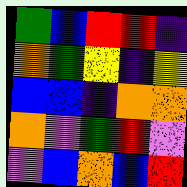[["green", "blue", "red", "red", "indigo"], ["orange", "green", "yellow", "indigo", "yellow"], ["blue", "blue", "indigo", "orange", "orange"], ["orange", "violet", "green", "red", "violet"], ["violet", "blue", "orange", "blue", "red"]]